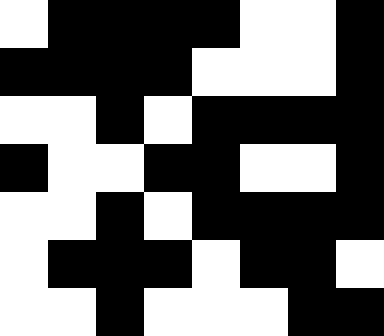[["white", "black", "black", "black", "black", "white", "white", "black"], ["black", "black", "black", "black", "white", "white", "white", "black"], ["white", "white", "black", "white", "black", "black", "black", "black"], ["black", "white", "white", "black", "black", "white", "white", "black"], ["white", "white", "black", "white", "black", "black", "black", "black"], ["white", "black", "black", "black", "white", "black", "black", "white"], ["white", "white", "black", "white", "white", "white", "black", "black"]]